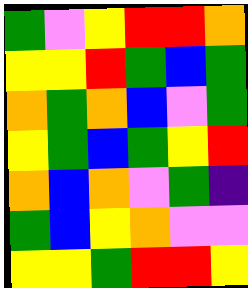[["green", "violet", "yellow", "red", "red", "orange"], ["yellow", "yellow", "red", "green", "blue", "green"], ["orange", "green", "orange", "blue", "violet", "green"], ["yellow", "green", "blue", "green", "yellow", "red"], ["orange", "blue", "orange", "violet", "green", "indigo"], ["green", "blue", "yellow", "orange", "violet", "violet"], ["yellow", "yellow", "green", "red", "red", "yellow"]]